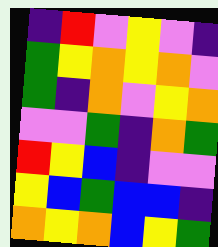[["indigo", "red", "violet", "yellow", "violet", "indigo"], ["green", "yellow", "orange", "yellow", "orange", "violet"], ["green", "indigo", "orange", "violet", "yellow", "orange"], ["violet", "violet", "green", "indigo", "orange", "green"], ["red", "yellow", "blue", "indigo", "violet", "violet"], ["yellow", "blue", "green", "blue", "blue", "indigo"], ["orange", "yellow", "orange", "blue", "yellow", "green"]]